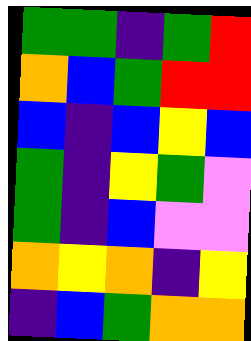[["green", "green", "indigo", "green", "red"], ["orange", "blue", "green", "red", "red"], ["blue", "indigo", "blue", "yellow", "blue"], ["green", "indigo", "yellow", "green", "violet"], ["green", "indigo", "blue", "violet", "violet"], ["orange", "yellow", "orange", "indigo", "yellow"], ["indigo", "blue", "green", "orange", "orange"]]